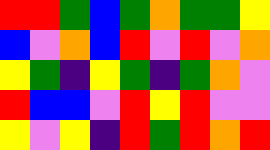[["red", "red", "green", "blue", "green", "orange", "green", "green", "yellow"], ["blue", "violet", "orange", "blue", "red", "violet", "red", "violet", "orange"], ["yellow", "green", "indigo", "yellow", "green", "indigo", "green", "orange", "violet"], ["red", "blue", "blue", "violet", "red", "yellow", "red", "violet", "violet"], ["yellow", "violet", "yellow", "indigo", "red", "green", "red", "orange", "red"]]